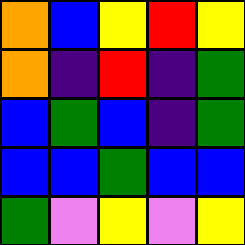[["orange", "blue", "yellow", "red", "yellow"], ["orange", "indigo", "red", "indigo", "green"], ["blue", "green", "blue", "indigo", "green"], ["blue", "blue", "green", "blue", "blue"], ["green", "violet", "yellow", "violet", "yellow"]]